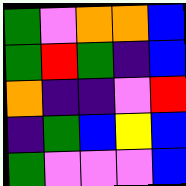[["green", "violet", "orange", "orange", "blue"], ["green", "red", "green", "indigo", "blue"], ["orange", "indigo", "indigo", "violet", "red"], ["indigo", "green", "blue", "yellow", "blue"], ["green", "violet", "violet", "violet", "blue"]]